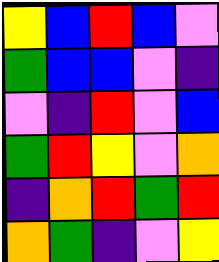[["yellow", "blue", "red", "blue", "violet"], ["green", "blue", "blue", "violet", "indigo"], ["violet", "indigo", "red", "violet", "blue"], ["green", "red", "yellow", "violet", "orange"], ["indigo", "orange", "red", "green", "red"], ["orange", "green", "indigo", "violet", "yellow"]]